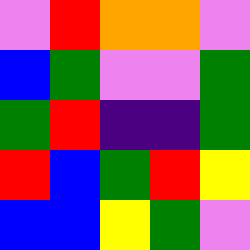[["violet", "red", "orange", "orange", "violet"], ["blue", "green", "violet", "violet", "green"], ["green", "red", "indigo", "indigo", "green"], ["red", "blue", "green", "red", "yellow"], ["blue", "blue", "yellow", "green", "violet"]]